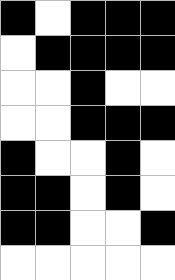[["black", "white", "black", "black", "black"], ["white", "black", "black", "black", "black"], ["white", "white", "black", "white", "white"], ["white", "white", "black", "black", "black"], ["black", "white", "white", "black", "white"], ["black", "black", "white", "black", "white"], ["black", "black", "white", "white", "black"], ["white", "white", "white", "white", "white"]]